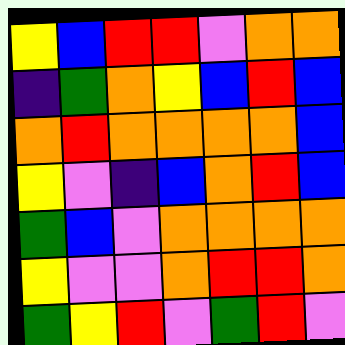[["yellow", "blue", "red", "red", "violet", "orange", "orange"], ["indigo", "green", "orange", "yellow", "blue", "red", "blue"], ["orange", "red", "orange", "orange", "orange", "orange", "blue"], ["yellow", "violet", "indigo", "blue", "orange", "red", "blue"], ["green", "blue", "violet", "orange", "orange", "orange", "orange"], ["yellow", "violet", "violet", "orange", "red", "red", "orange"], ["green", "yellow", "red", "violet", "green", "red", "violet"]]